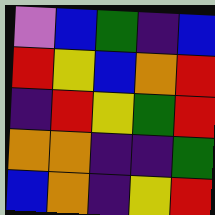[["violet", "blue", "green", "indigo", "blue"], ["red", "yellow", "blue", "orange", "red"], ["indigo", "red", "yellow", "green", "red"], ["orange", "orange", "indigo", "indigo", "green"], ["blue", "orange", "indigo", "yellow", "red"]]